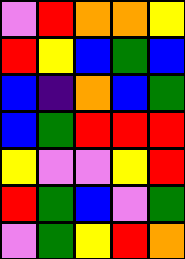[["violet", "red", "orange", "orange", "yellow"], ["red", "yellow", "blue", "green", "blue"], ["blue", "indigo", "orange", "blue", "green"], ["blue", "green", "red", "red", "red"], ["yellow", "violet", "violet", "yellow", "red"], ["red", "green", "blue", "violet", "green"], ["violet", "green", "yellow", "red", "orange"]]